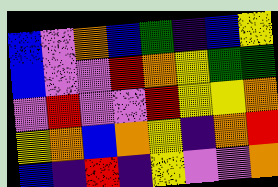[["blue", "violet", "orange", "blue", "green", "indigo", "blue", "yellow"], ["blue", "violet", "violet", "red", "orange", "yellow", "green", "green"], ["violet", "red", "violet", "violet", "red", "yellow", "yellow", "orange"], ["yellow", "orange", "blue", "orange", "yellow", "indigo", "orange", "red"], ["blue", "indigo", "red", "indigo", "yellow", "violet", "violet", "orange"]]